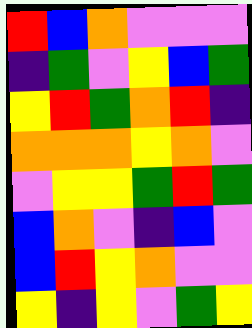[["red", "blue", "orange", "violet", "violet", "violet"], ["indigo", "green", "violet", "yellow", "blue", "green"], ["yellow", "red", "green", "orange", "red", "indigo"], ["orange", "orange", "orange", "yellow", "orange", "violet"], ["violet", "yellow", "yellow", "green", "red", "green"], ["blue", "orange", "violet", "indigo", "blue", "violet"], ["blue", "red", "yellow", "orange", "violet", "violet"], ["yellow", "indigo", "yellow", "violet", "green", "yellow"]]